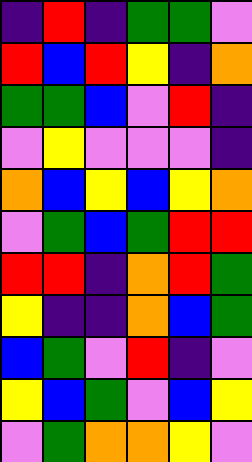[["indigo", "red", "indigo", "green", "green", "violet"], ["red", "blue", "red", "yellow", "indigo", "orange"], ["green", "green", "blue", "violet", "red", "indigo"], ["violet", "yellow", "violet", "violet", "violet", "indigo"], ["orange", "blue", "yellow", "blue", "yellow", "orange"], ["violet", "green", "blue", "green", "red", "red"], ["red", "red", "indigo", "orange", "red", "green"], ["yellow", "indigo", "indigo", "orange", "blue", "green"], ["blue", "green", "violet", "red", "indigo", "violet"], ["yellow", "blue", "green", "violet", "blue", "yellow"], ["violet", "green", "orange", "orange", "yellow", "violet"]]